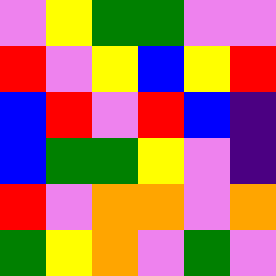[["violet", "yellow", "green", "green", "violet", "violet"], ["red", "violet", "yellow", "blue", "yellow", "red"], ["blue", "red", "violet", "red", "blue", "indigo"], ["blue", "green", "green", "yellow", "violet", "indigo"], ["red", "violet", "orange", "orange", "violet", "orange"], ["green", "yellow", "orange", "violet", "green", "violet"]]